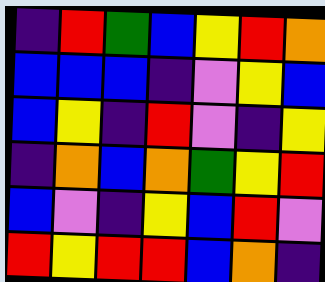[["indigo", "red", "green", "blue", "yellow", "red", "orange"], ["blue", "blue", "blue", "indigo", "violet", "yellow", "blue"], ["blue", "yellow", "indigo", "red", "violet", "indigo", "yellow"], ["indigo", "orange", "blue", "orange", "green", "yellow", "red"], ["blue", "violet", "indigo", "yellow", "blue", "red", "violet"], ["red", "yellow", "red", "red", "blue", "orange", "indigo"]]